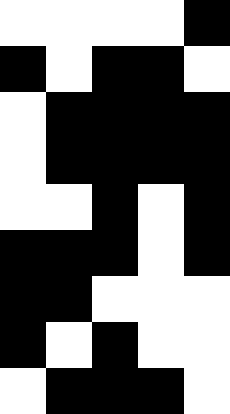[["white", "white", "white", "white", "black"], ["black", "white", "black", "black", "white"], ["white", "black", "black", "black", "black"], ["white", "black", "black", "black", "black"], ["white", "white", "black", "white", "black"], ["black", "black", "black", "white", "black"], ["black", "black", "white", "white", "white"], ["black", "white", "black", "white", "white"], ["white", "black", "black", "black", "white"]]